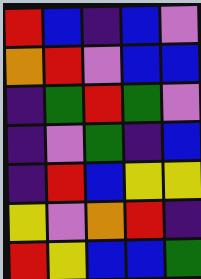[["red", "blue", "indigo", "blue", "violet"], ["orange", "red", "violet", "blue", "blue"], ["indigo", "green", "red", "green", "violet"], ["indigo", "violet", "green", "indigo", "blue"], ["indigo", "red", "blue", "yellow", "yellow"], ["yellow", "violet", "orange", "red", "indigo"], ["red", "yellow", "blue", "blue", "green"]]